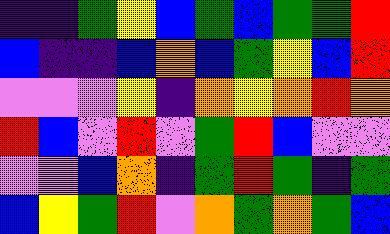[["indigo", "indigo", "green", "yellow", "blue", "green", "blue", "green", "green", "red"], ["blue", "indigo", "indigo", "blue", "orange", "blue", "green", "yellow", "blue", "red"], ["violet", "violet", "violet", "yellow", "indigo", "orange", "yellow", "orange", "red", "orange"], ["red", "blue", "violet", "red", "violet", "green", "red", "blue", "violet", "violet"], ["violet", "violet", "blue", "orange", "indigo", "green", "red", "green", "indigo", "green"], ["blue", "yellow", "green", "red", "violet", "orange", "green", "orange", "green", "blue"]]